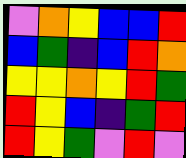[["violet", "orange", "yellow", "blue", "blue", "red"], ["blue", "green", "indigo", "blue", "red", "orange"], ["yellow", "yellow", "orange", "yellow", "red", "green"], ["red", "yellow", "blue", "indigo", "green", "red"], ["red", "yellow", "green", "violet", "red", "violet"]]